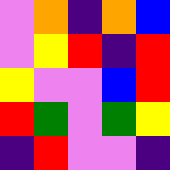[["violet", "orange", "indigo", "orange", "blue"], ["violet", "yellow", "red", "indigo", "red"], ["yellow", "violet", "violet", "blue", "red"], ["red", "green", "violet", "green", "yellow"], ["indigo", "red", "violet", "violet", "indigo"]]